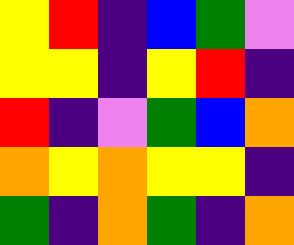[["yellow", "red", "indigo", "blue", "green", "violet"], ["yellow", "yellow", "indigo", "yellow", "red", "indigo"], ["red", "indigo", "violet", "green", "blue", "orange"], ["orange", "yellow", "orange", "yellow", "yellow", "indigo"], ["green", "indigo", "orange", "green", "indigo", "orange"]]